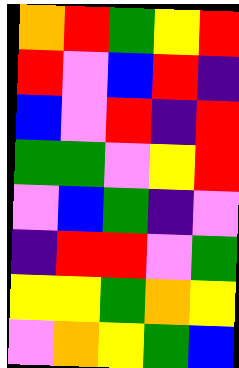[["orange", "red", "green", "yellow", "red"], ["red", "violet", "blue", "red", "indigo"], ["blue", "violet", "red", "indigo", "red"], ["green", "green", "violet", "yellow", "red"], ["violet", "blue", "green", "indigo", "violet"], ["indigo", "red", "red", "violet", "green"], ["yellow", "yellow", "green", "orange", "yellow"], ["violet", "orange", "yellow", "green", "blue"]]